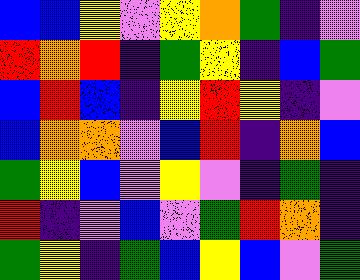[["blue", "blue", "yellow", "violet", "yellow", "orange", "green", "indigo", "violet"], ["red", "orange", "red", "indigo", "green", "yellow", "indigo", "blue", "green"], ["blue", "red", "blue", "indigo", "yellow", "red", "yellow", "indigo", "violet"], ["blue", "orange", "orange", "violet", "blue", "red", "indigo", "orange", "blue"], ["green", "yellow", "blue", "violet", "yellow", "violet", "indigo", "green", "indigo"], ["red", "indigo", "violet", "blue", "violet", "green", "red", "orange", "indigo"], ["green", "yellow", "indigo", "green", "blue", "yellow", "blue", "violet", "green"]]